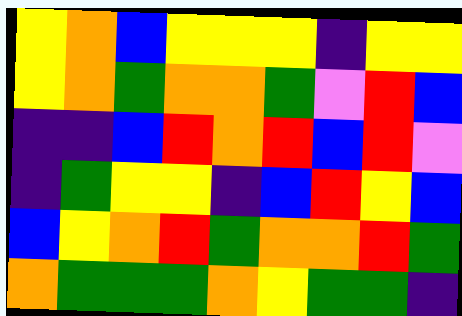[["yellow", "orange", "blue", "yellow", "yellow", "yellow", "indigo", "yellow", "yellow"], ["yellow", "orange", "green", "orange", "orange", "green", "violet", "red", "blue"], ["indigo", "indigo", "blue", "red", "orange", "red", "blue", "red", "violet"], ["indigo", "green", "yellow", "yellow", "indigo", "blue", "red", "yellow", "blue"], ["blue", "yellow", "orange", "red", "green", "orange", "orange", "red", "green"], ["orange", "green", "green", "green", "orange", "yellow", "green", "green", "indigo"]]